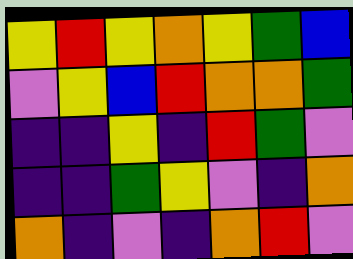[["yellow", "red", "yellow", "orange", "yellow", "green", "blue"], ["violet", "yellow", "blue", "red", "orange", "orange", "green"], ["indigo", "indigo", "yellow", "indigo", "red", "green", "violet"], ["indigo", "indigo", "green", "yellow", "violet", "indigo", "orange"], ["orange", "indigo", "violet", "indigo", "orange", "red", "violet"]]